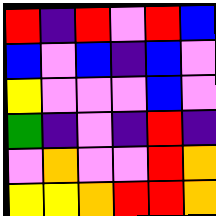[["red", "indigo", "red", "violet", "red", "blue"], ["blue", "violet", "blue", "indigo", "blue", "violet"], ["yellow", "violet", "violet", "violet", "blue", "violet"], ["green", "indigo", "violet", "indigo", "red", "indigo"], ["violet", "orange", "violet", "violet", "red", "orange"], ["yellow", "yellow", "orange", "red", "red", "orange"]]